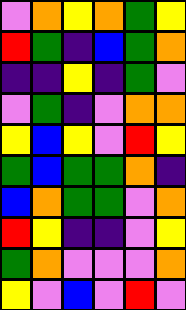[["violet", "orange", "yellow", "orange", "green", "yellow"], ["red", "green", "indigo", "blue", "green", "orange"], ["indigo", "indigo", "yellow", "indigo", "green", "violet"], ["violet", "green", "indigo", "violet", "orange", "orange"], ["yellow", "blue", "yellow", "violet", "red", "yellow"], ["green", "blue", "green", "green", "orange", "indigo"], ["blue", "orange", "green", "green", "violet", "orange"], ["red", "yellow", "indigo", "indigo", "violet", "yellow"], ["green", "orange", "violet", "violet", "violet", "orange"], ["yellow", "violet", "blue", "violet", "red", "violet"]]